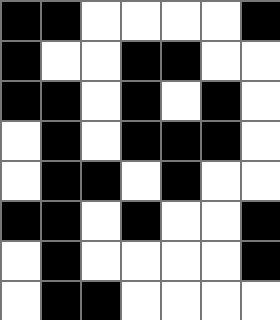[["black", "black", "white", "white", "white", "white", "black"], ["black", "white", "white", "black", "black", "white", "white"], ["black", "black", "white", "black", "white", "black", "white"], ["white", "black", "white", "black", "black", "black", "white"], ["white", "black", "black", "white", "black", "white", "white"], ["black", "black", "white", "black", "white", "white", "black"], ["white", "black", "white", "white", "white", "white", "black"], ["white", "black", "black", "white", "white", "white", "white"]]